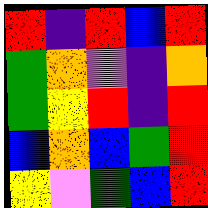[["red", "indigo", "red", "blue", "red"], ["green", "orange", "violet", "indigo", "orange"], ["green", "yellow", "red", "indigo", "red"], ["blue", "orange", "blue", "green", "red"], ["yellow", "violet", "green", "blue", "red"]]